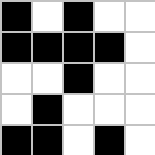[["black", "white", "black", "white", "white"], ["black", "black", "black", "black", "white"], ["white", "white", "black", "white", "white"], ["white", "black", "white", "white", "white"], ["black", "black", "white", "black", "white"]]